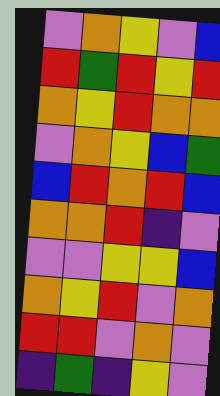[["violet", "orange", "yellow", "violet", "blue"], ["red", "green", "red", "yellow", "red"], ["orange", "yellow", "red", "orange", "orange"], ["violet", "orange", "yellow", "blue", "green"], ["blue", "red", "orange", "red", "blue"], ["orange", "orange", "red", "indigo", "violet"], ["violet", "violet", "yellow", "yellow", "blue"], ["orange", "yellow", "red", "violet", "orange"], ["red", "red", "violet", "orange", "violet"], ["indigo", "green", "indigo", "yellow", "violet"]]